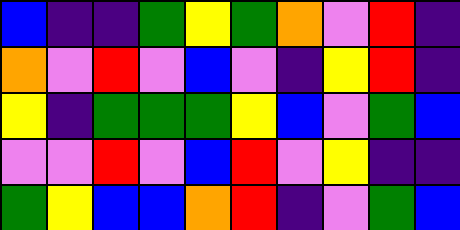[["blue", "indigo", "indigo", "green", "yellow", "green", "orange", "violet", "red", "indigo"], ["orange", "violet", "red", "violet", "blue", "violet", "indigo", "yellow", "red", "indigo"], ["yellow", "indigo", "green", "green", "green", "yellow", "blue", "violet", "green", "blue"], ["violet", "violet", "red", "violet", "blue", "red", "violet", "yellow", "indigo", "indigo"], ["green", "yellow", "blue", "blue", "orange", "red", "indigo", "violet", "green", "blue"]]